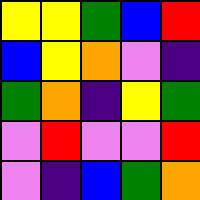[["yellow", "yellow", "green", "blue", "red"], ["blue", "yellow", "orange", "violet", "indigo"], ["green", "orange", "indigo", "yellow", "green"], ["violet", "red", "violet", "violet", "red"], ["violet", "indigo", "blue", "green", "orange"]]